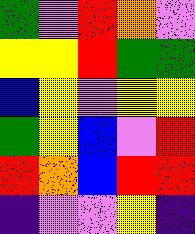[["green", "violet", "red", "orange", "violet"], ["yellow", "yellow", "red", "green", "green"], ["blue", "yellow", "violet", "yellow", "yellow"], ["green", "yellow", "blue", "violet", "red"], ["red", "orange", "blue", "red", "red"], ["indigo", "violet", "violet", "yellow", "indigo"]]